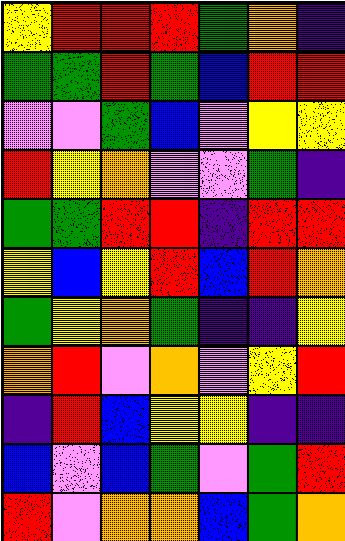[["yellow", "red", "red", "red", "green", "orange", "indigo"], ["green", "green", "red", "green", "blue", "red", "red"], ["violet", "violet", "green", "blue", "violet", "yellow", "yellow"], ["red", "yellow", "orange", "violet", "violet", "green", "indigo"], ["green", "green", "red", "red", "indigo", "red", "red"], ["yellow", "blue", "yellow", "red", "blue", "red", "orange"], ["green", "yellow", "orange", "green", "indigo", "indigo", "yellow"], ["orange", "red", "violet", "orange", "violet", "yellow", "red"], ["indigo", "red", "blue", "yellow", "yellow", "indigo", "indigo"], ["blue", "violet", "blue", "green", "violet", "green", "red"], ["red", "violet", "orange", "orange", "blue", "green", "orange"]]